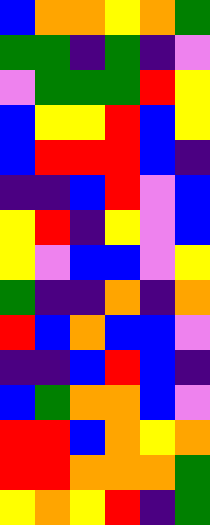[["blue", "orange", "orange", "yellow", "orange", "green"], ["green", "green", "indigo", "green", "indigo", "violet"], ["violet", "green", "green", "green", "red", "yellow"], ["blue", "yellow", "yellow", "red", "blue", "yellow"], ["blue", "red", "red", "red", "blue", "indigo"], ["indigo", "indigo", "blue", "red", "violet", "blue"], ["yellow", "red", "indigo", "yellow", "violet", "blue"], ["yellow", "violet", "blue", "blue", "violet", "yellow"], ["green", "indigo", "indigo", "orange", "indigo", "orange"], ["red", "blue", "orange", "blue", "blue", "violet"], ["indigo", "indigo", "blue", "red", "blue", "indigo"], ["blue", "green", "orange", "orange", "blue", "violet"], ["red", "red", "blue", "orange", "yellow", "orange"], ["red", "red", "orange", "orange", "orange", "green"], ["yellow", "orange", "yellow", "red", "indigo", "green"]]